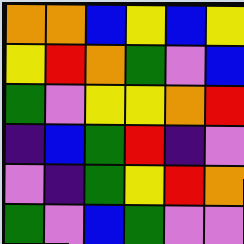[["orange", "orange", "blue", "yellow", "blue", "yellow"], ["yellow", "red", "orange", "green", "violet", "blue"], ["green", "violet", "yellow", "yellow", "orange", "red"], ["indigo", "blue", "green", "red", "indigo", "violet"], ["violet", "indigo", "green", "yellow", "red", "orange"], ["green", "violet", "blue", "green", "violet", "violet"]]